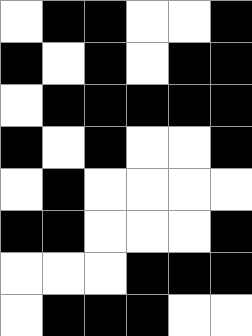[["white", "black", "black", "white", "white", "black"], ["black", "white", "black", "white", "black", "black"], ["white", "black", "black", "black", "black", "black"], ["black", "white", "black", "white", "white", "black"], ["white", "black", "white", "white", "white", "white"], ["black", "black", "white", "white", "white", "black"], ["white", "white", "white", "black", "black", "black"], ["white", "black", "black", "black", "white", "white"]]